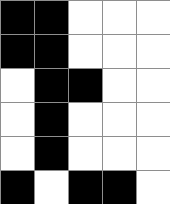[["black", "black", "white", "white", "white"], ["black", "black", "white", "white", "white"], ["white", "black", "black", "white", "white"], ["white", "black", "white", "white", "white"], ["white", "black", "white", "white", "white"], ["black", "white", "black", "black", "white"]]